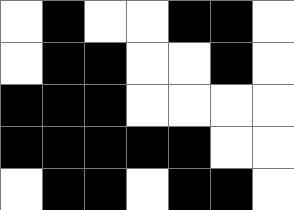[["white", "black", "white", "white", "black", "black", "white"], ["white", "black", "black", "white", "white", "black", "white"], ["black", "black", "black", "white", "white", "white", "white"], ["black", "black", "black", "black", "black", "white", "white"], ["white", "black", "black", "white", "black", "black", "white"]]